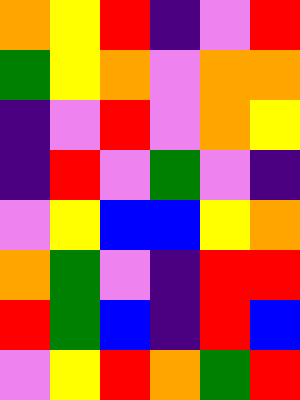[["orange", "yellow", "red", "indigo", "violet", "red"], ["green", "yellow", "orange", "violet", "orange", "orange"], ["indigo", "violet", "red", "violet", "orange", "yellow"], ["indigo", "red", "violet", "green", "violet", "indigo"], ["violet", "yellow", "blue", "blue", "yellow", "orange"], ["orange", "green", "violet", "indigo", "red", "red"], ["red", "green", "blue", "indigo", "red", "blue"], ["violet", "yellow", "red", "orange", "green", "red"]]